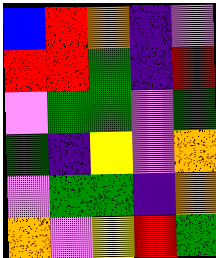[["blue", "red", "orange", "indigo", "violet"], ["red", "red", "green", "indigo", "red"], ["violet", "green", "green", "violet", "green"], ["green", "indigo", "yellow", "violet", "orange"], ["violet", "green", "green", "indigo", "orange"], ["orange", "violet", "yellow", "red", "green"]]